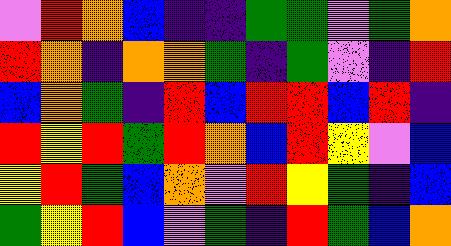[["violet", "red", "orange", "blue", "indigo", "indigo", "green", "green", "violet", "green", "orange"], ["red", "orange", "indigo", "orange", "orange", "green", "indigo", "green", "violet", "indigo", "red"], ["blue", "orange", "green", "indigo", "red", "blue", "red", "red", "blue", "red", "indigo"], ["red", "yellow", "red", "green", "red", "orange", "blue", "red", "yellow", "violet", "blue"], ["yellow", "red", "green", "blue", "orange", "violet", "red", "yellow", "green", "indigo", "blue"], ["green", "yellow", "red", "blue", "violet", "green", "indigo", "red", "green", "blue", "orange"]]